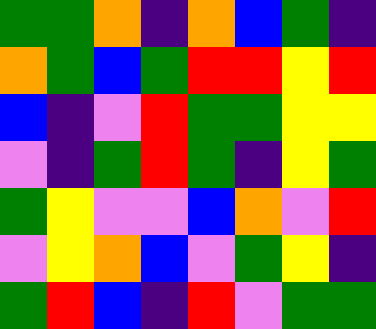[["green", "green", "orange", "indigo", "orange", "blue", "green", "indigo"], ["orange", "green", "blue", "green", "red", "red", "yellow", "red"], ["blue", "indigo", "violet", "red", "green", "green", "yellow", "yellow"], ["violet", "indigo", "green", "red", "green", "indigo", "yellow", "green"], ["green", "yellow", "violet", "violet", "blue", "orange", "violet", "red"], ["violet", "yellow", "orange", "blue", "violet", "green", "yellow", "indigo"], ["green", "red", "blue", "indigo", "red", "violet", "green", "green"]]